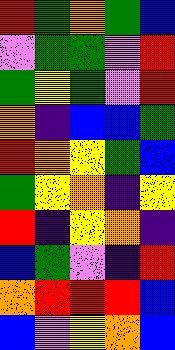[["red", "green", "orange", "green", "blue"], ["violet", "green", "green", "violet", "red"], ["green", "yellow", "green", "violet", "red"], ["orange", "indigo", "blue", "blue", "green"], ["red", "orange", "yellow", "green", "blue"], ["green", "yellow", "orange", "indigo", "yellow"], ["red", "indigo", "yellow", "orange", "indigo"], ["blue", "green", "violet", "indigo", "red"], ["orange", "red", "red", "red", "blue"], ["blue", "violet", "yellow", "orange", "blue"]]